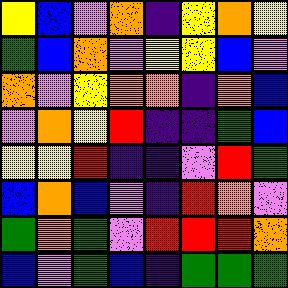[["yellow", "blue", "violet", "orange", "indigo", "yellow", "orange", "yellow"], ["green", "blue", "orange", "violet", "yellow", "yellow", "blue", "violet"], ["orange", "violet", "yellow", "orange", "orange", "indigo", "orange", "blue"], ["violet", "orange", "yellow", "red", "indigo", "indigo", "green", "blue"], ["yellow", "yellow", "red", "indigo", "indigo", "violet", "red", "green"], ["blue", "orange", "blue", "violet", "indigo", "red", "orange", "violet"], ["green", "orange", "green", "violet", "red", "red", "red", "orange"], ["blue", "violet", "green", "blue", "indigo", "green", "green", "green"]]